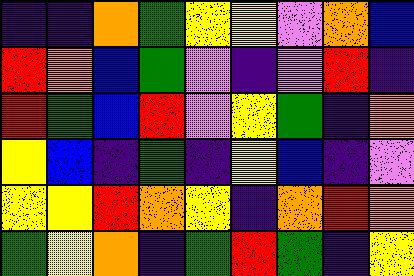[["indigo", "indigo", "orange", "green", "yellow", "yellow", "violet", "orange", "blue"], ["red", "orange", "blue", "green", "violet", "indigo", "violet", "red", "indigo"], ["red", "green", "blue", "red", "violet", "yellow", "green", "indigo", "orange"], ["yellow", "blue", "indigo", "green", "indigo", "yellow", "blue", "indigo", "violet"], ["yellow", "yellow", "red", "orange", "yellow", "indigo", "orange", "red", "orange"], ["green", "yellow", "orange", "indigo", "green", "red", "green", "indigo", "yellow"]]